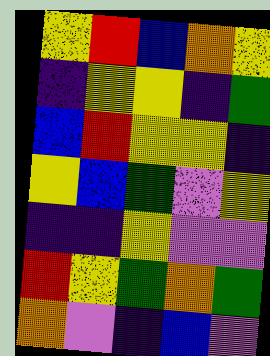[["yellow", "red", "blue", "orange", "yellow"], ["indigo", "yellow", "yellow", "indigo", "green"], ["blue", "red", "yellow", "yellow", "indigo"], ["yellow", "blue", "green", "violet", "yellow"], ["indigo", "indigo", "yellow", "violet", "violet"], ["red", "yellow", "green", "orange", "green"], ["orange", "violet", "indigo", "blue", "violet"]]